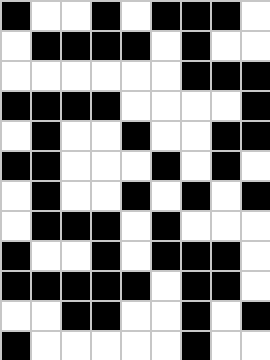[["black", "white", "white", "black", "white", "black", "black", "black", "white"], ["white", "black", "black", "black", "black", "white", "black", "white", "white"], ["white", "white", "white", "white", "white", "white", "black", "black", "black"], ["black", "black", "black", "black", "white", "white", "white", "white", "black"], ["white", "black", "white", "white", "black", "white", "white", "black", "black"], ["black", "black", "white", "white", "white", "black", "white", "black", "white"], ["white", "black", "white", "white", "black", "white", "black", "white", "black"], ["white", "black", "black", "black", "white", "black", "white", "white", "white"], ["black", "white", "white", "black", "white", "black", "black", "black", "white"], ["black", "black", "black", "black", "black", "white", "black", "black", "white"], ["white", "white", "black", "black", "white", "white", "black", "white", "black"], ["black", "white", "white", "white", "white", "white", "black", "white", "white"]]